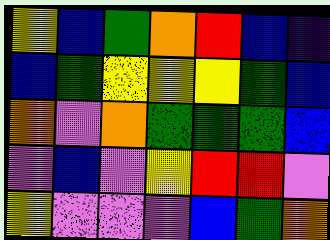[["yellow", "blue", "green", "orange", "red", "blue", "indigo"], ["blue", "green", "yellow", "yellow", "yellow", "green", "blue"], ["orange", "violet", "orange", "green", "green", "green", "blue"], ["violet", "blue", "violet", "yellow", "red", "red", "violet"], ["yellow", "violet", "violet", "violet", "blue", "green", "orange"]]